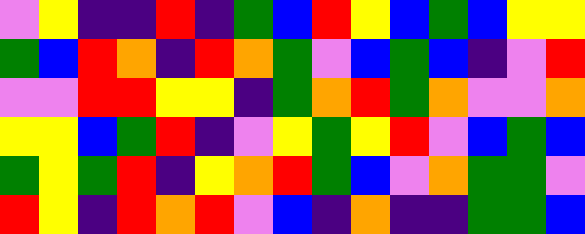[["violet", "yellow", "indigo", "indigo", "red", "indigo", "green", "blue", "red", "yellow", "blue", "green", "blue", "yellow", "yellow"], ["green", "blue", "red", "orange", "indigo", "red", "orange", "green", "violet", "blue", "green", "blue", "indigo", "violet", "red"], ["violet", "violet", "red", "red", "yellow", "yellow", "indigo", "green", "orange", "red", "green", "orange", "violet", "violet", "orange"], ["yellow", "yellow", "blue", "green", "red", "indigo", "violet", "yellow", "green", "yellow", "red", "violet", "blue", "green", "blue"], ["green", "yellow", "green", "red", "indigo", "yellow", "orange", "red", "green", "blue", "violet", "orange", "green", "green", "violet"], ["red", "yellow", "indigo", "red", "orange", "red", "violet", "blue", "indigo", "orange", "indigo", "indigo", "green", "green", "blue"]]